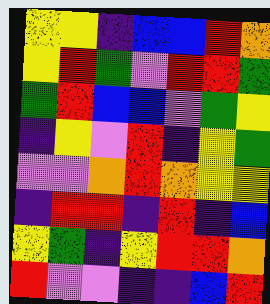[["yellow", "yellow", "indigo", "blue", "blue", "red", "orange"], ["yellow", "red", "green", "violet", "red", "red", "green"], ["green", "red", "blue", "blue", "violet", "green", "yellow"], ["indigo", "yellow", "violet", "red", "indigo", "yellow", "green"], ["violet", "violet", "orange", "red", "orange", "yellow", "yellow"], ["indigo", "red", "red", "indigo", "red", "indigo", "blue"], ["yellow", "green", "indigo", "yellow", "red", "red", "orange"], ["red", "violet", "violet", "indigo", "indigo", "blue", "red"]]